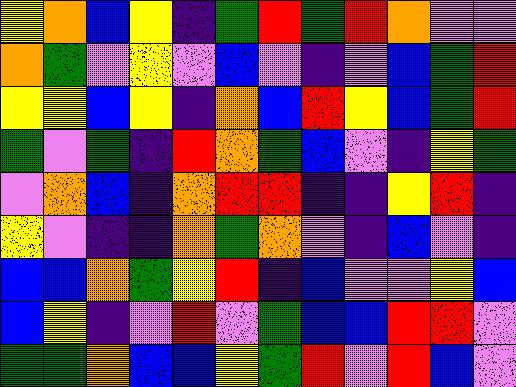[["yellow", "orange", "blue", "yellow", "indigo", "green", "red", "green", "red", "orange", "violet", "violet"], ["orange", "green", "violet", "yellow", "violet", "blue", "violet", "indigo", "violet", "blue", "green", "red"], ["yellow", "yellow", "blue", "yellow", "indigo", "orange", "blue", "red", "yellow", "blue", "green", "red"], ["green", "violet", "green", "indigo", "red", "orange", "green", "blue", "violet", "indigo", "yellow", "green"], ["violet", "orange", "blue", "indigo", "orange", "red", "red", "indigo", "indigo", "yellow", "red", "indigo"], ["yellow", "violet", "indigo", "indigo", "orange", "green", "orange", "violet", "indigo", "blue", "violet", "indigo"], ["blue", "blue", "orange", "green", "yellow", "red", "indigo", "blue", "violet", "violet", "yellow", "blue"], ["blue", "yellow", "indigo", "violet", "red", "violet", "green", "blue", "blue", "red", "red", "violet"], ["green", "green", "orange", "blue", "blue", "yellow", "green", "red", "violet", "red", "blue", "violet"]]